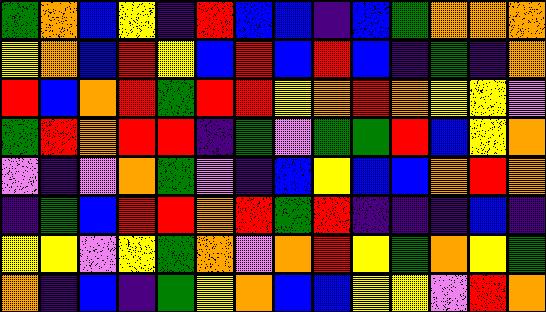[["green", "orange", "blue", "yellow", "indigo", "red", "blue", "blue", "indigo", "blue", "green", "orange", "orange", "orange"], ["yellow", "orange", "blue", "red", "yellow", "blue", "red", "blue", "red", "blue", "indigo", "green", "indigo", "orange"], ["red", "blue", "orange", "red", "green", "red", "red", "yellow", "orange", "red", "orange", "yellow", "yellow", "violet"], ["green", "red", "orange", "red", "red", "indigo", "green", "violet", "green", "green", "red", "blue", "yellow", "orange"], ["violet", "indigo", "violet", "orange", "green", "violet", "indigo", "blue", "yellow", "blue", "blue", "orange", "red", "orange"], ["indigo", "green", "blue", "red", "red", "orange", "red", "green", "red", "indigo", "indigo", "indigo", "blue", "indigo"], ["yellow", "yellow", "violet", "yellow", "green", "orange", "violet", "orange", "red", "yellow", "green", "orange", "yellow", "green"], ["orange", "indigo", "blue", "indigo", "green", "yellow", "orange", "blue", "blue", "yellow", "yellow", "violet", "red", "orange"]]